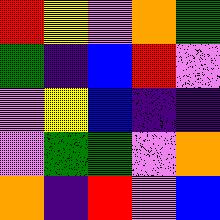[["red", "yellow", "violet", "orange", "green"], ["green", "indigo", "blue", "red", "violet"], ["violet", "yellow", "blue", "indigo", "indigo"], ["violet", "green", "green", "violet", "orange"], ["orange", "indigo", "red", "violet", "blue"]]